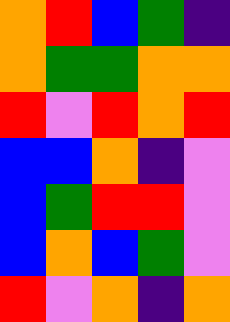[["orange", "red", "blue", "green", "indigo"], ["orange", "green", "green", "orange", "orange"], ["red", "violet", "red", "orange", "red"], ["blue", "blue", "orange", "indigo", "violet"], ["blue", "green", "red", "red", "violet"], ["blue", "orange", "blue", "green", "violet"], ["red", "violet", "orange", "indigo", "orange"]]